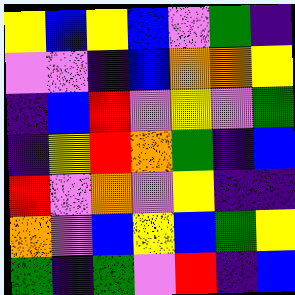[["yellow", "blue", "yellow", "blue", "violet", "green", "indigo"], ["violet", "violet", "indigo", "blue", "orange", "orange", "yellow"], ["indigo", "blue", "red", "violet", "yellow", "violet", "green"], ["indigo", "yellow", "red", "orange", "green", "indigo", "blue"], ["red", "violet", "orange", "violet", "yellow", "indigo", "indigo"], ["orange", "violet", "blue", "yellow", "blue", "green", "yellow"], ["green", "indigo", "green", "violet", "red", "indigo", "blue"]]